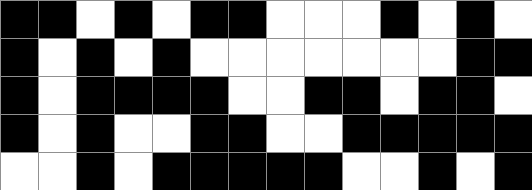[["black", "black", "white", "black", "white", "black", "black", "white", "white", "white", "black", "white", "black", "white"], ["black", "white", "black", "white", "black", "white", "white", "white", "white", "white", "white", "white", "black", "black"], ["black", "white", "black", "black", "black", "black", "white", "white", "black", "black", "white", "black", "black", "white"], ["black", "white", "black", "white", "white", "black", "black", "white", "white", "black", "black", "black", "black", "black"], ["white", "white", "black", "white", "black", "black", "black", "black", "black", "white", "white", "black", "white", "black"]]